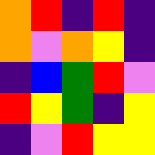[["orange", "red", "indigo", "red", "indigo"], ["orange", "violet", "orange", "yellow", "indigo"], ["indigo", "blue", "green", "red", "violet"], ["red", "yellow", "green", "indigo", "yellow"], ["indigo", "violet", "red", "yellow", "yellow"]]